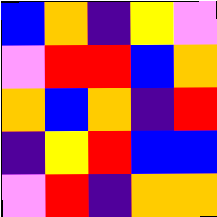[["blue", "orange", "indigo", "yellow", "violet"], ["violet", "red", "red", "blue", "orange"], ["orange", "blue", "orange", "indigo", "red"], ["indigo", "yellow", "red", "blue", "blue"], ["violet", "red", "indigo", "orange", "orange"]]